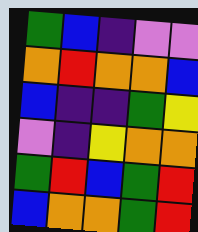[["green", "blue", "indigo", "violet", "violet"], ["orange", "red", "orange", "orange", "blue"], ["blue", "indigo", "indigo", "green", "yellow"], ["violet", "indigo", "yellow", "orange", "orange"], ["green", "red", "blue", "green", "red"], ["blue", "orange", "orange", "green", "red"]]